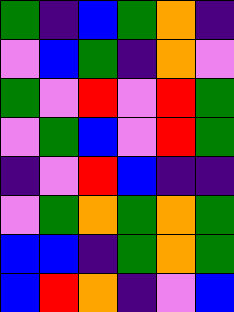[["green", "indigo", "blue", "green", "orange", "indigo"], ["violet", "blue", "green", "indigo", "orange", "violet"], ["green", "violet", "red", "violet", "red", "green"], ["violet", "green", "blue", "violet", "red", "green"], ["indigo", "violet", "red", "blue", "indigo", "indigo"], ["violet", "green", "orange", "green", "orange", "green"], ["blue", "blue", "indigo", "green", "orange", "green"], ["blue", "red", "orange", "indigo", "violet", "blue"]]